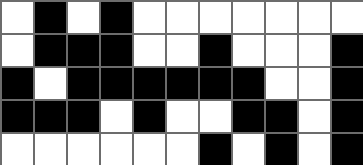[["white", "black", "white", "black", "white", "white", "white", "white", "white", "white", "white"], ["white", "black", "black", "black", "white", "white", "black", "white", "white", "white", "black"], ["black", "white", "black", "black", "black", "black", "black", "black", "white", "white", "black"], ["black", "black", "black", "white", "black", "white", "white", "black", "black", "white", "black"], ["white", "white", "white", "white", "white", "white", "black", "white", "black", "white", "black"]]